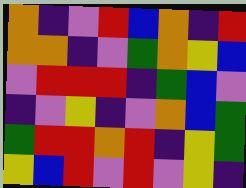[["orange", "indigo", "violet", "red", "blue", "orange", "indigo", "red"], ["orange", "orange", "indigo", "violet", "green", "orange", "yellow", "blue"], ["violet", "red", "red", "red", "indigo", "green", "blue", "violet"], ["indigo", "violet", "yellow", "indigo", "violet", "orange", "blue", "green"], ["green", "red", "red", "orange", "red", "indigo", "yellow", "green"], ["yellow", "blue", "red", "violet", "red", "violet", "yellow", "indigo"]]